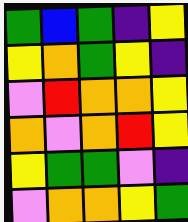[["green", "blue", "green", "indigo", "yellow"], ["yellow", "orange", "green", "yellow", "indigo"], ["violet", "red", "orange", "orange", "yellow"], ["orange", "violet", "orange", "red", "yellow"], ["yellow", "green", "green", "violet", "indigo"], ["violet", "orange", "orange", "yellow", "green"]]